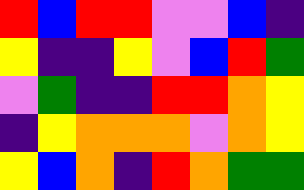[["red", "blue", "red", "red", "violet", "violet", "blue", "indigo"], ["yellow", "indigo", "indigo", "yellow", "violet", "blue", "red", "green"], ["violet", "green", "indigo", "indigo", "red", "red", "orange", "yellow"], ["indigo", "yellow", "orange", "orange", "orange", "violet", "orange", "yellow"], ["yellow", "blue", "orange", "indigo", "red", "orange", "green", "green"]]